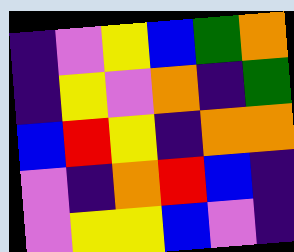[["indigo", "violet", "yellow", "blue", "green", "orange"], ["indigo", "yellow", "violet", "orange", "indigo", "green"], ["blue", "red", "yellow", "indigo", "orange", "orange"], ["violet", "indigo", "orange", "red", "blue", "indigo"], ["violet", "yellow", "yellow", "blue", "violet", "indigo"]]